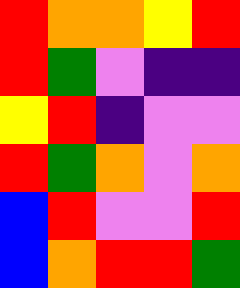[["red", "orange", "orange", "yellow", "red"], ["red", "green", "violet", "indigo", "indigo"], ["yellow", "red", "indigo", "violet", "violet"], ["red", "green", "orange", "violet", "orange"], ["blue", "red", "violet", "violet", "red"], ["blue", "orange", "red", "red", "green"]]